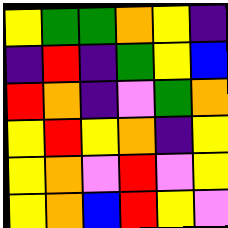[["yellow", "green", "green", "orange", "yellow", "indigo"], ["indigo", "red", "indigo", "green", "yellow", "blue"], ["red", "orange", "indigo", "violet", "green", "orange"], ["yellow", "red", "yellow", "orange", "indigo", "yellow"], ["yellow", "orange", "violet", "red", "violet", "yellow"], ["yellow", "orange", "blue", "red", "yellow", "violet"]]